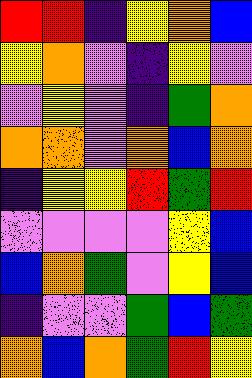[["red", "red", "indigo", "yellow", "orange", "blue"], ["yellow", "orange", "violet", "indigo", "yellow", "violet"], ["violet", "yellow", "violet", "indigo", "green", "orange"], ["orange", "orange", "violet", "orange", "blue", "orange"], ["indigo", "yellow", "yellow", "red", "green", "red"], ["violet", "violet", "violet", "violet", "yellow", "blue"], ["blue", "orange", "green", "violet", "yellow", "blue"], ["indigo", "violet", "violet", "green", "blue", "green"], ["orange", "blue", "orange", "green", "red", "yellow"]]